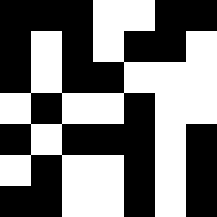[["black", "black", "black", "white", "white", "black", "black"], ["black", "white", "black", "white", "black", "black", "white"], ["black", "white", "black", "black", "white", "white", "white"], ["white", "black", "white", "white", "black", "white", "white"], ["black", "white", "black", "black", "black", "white", "black"], ["white", "black", "white", "white", "black", "white", "black"], ["black", "black", "white", "white", "black", "white", "black"]]